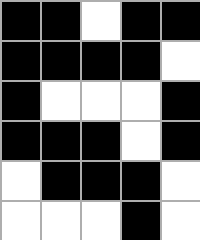[["black", "black", "white", "black", "black"], ["black", "black", "black", "black", "white"], ["black", "white", "white", "white", "black"], ["black", "black", "black", "white", "black"], ["white", "black", "black", "black", "white"], ["white", "white", "white", "black", "white"]]